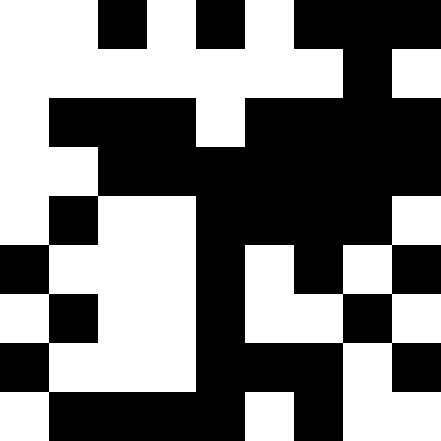[["white", "white", "black", "white", "black", "white", "black", "black", "black"], ["white", "white", "white", "white", "white", "white", "white", "black", "white"], ["white", "black", "black", "black", "white", "black", "black", "black", "black"], ["white", "white", "black", "black", "black", "black", "black", "black", "black"], ["white", "black", "white", "white", "black", "black", "black", "black", "white"], ["black", "white", "white", "white", "black", "white", "black", "white", "black"], ["white", "black", "white", "white", "black", "white", "white", "black", "white"], ["black", "white", "white", "white", "black", "black", "black", "white", "black"], ["white", "black", "black", "black", "black", "white", "black", "white", "white"]]